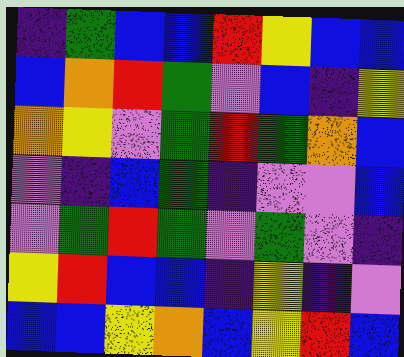[["indigo", "green", "blue", "blue", "red", "yellow", "blue", "blue"], ["blue", "orange", "red", "green", "violet", "blue", "indigo", "yellow"], ["orange", "yellow", "violet", "green", "red", "green", "orange", "blue"], ["violet", "indigo", "blue", "green", "indigo", "violet", "violet", "blue"], ["violet", "green", "red", "green", "violet", "green", "violet", "indigo"], ["yellow", "red", "blue", "blue", "indigo", "yellow", "indigo", "violet"], ["blue", "blue", "yellow", "orange", "blue", "yellow", "red", "blue"]]